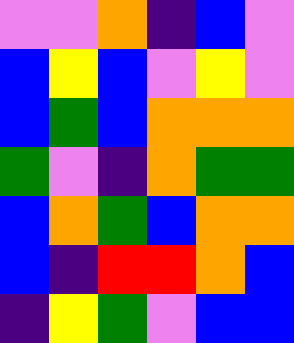[["violet", "violet", "orange", "indigo", "blue", "violet"], ["blue", "yellow", "blue", "violet", "yellow", "violet"], ["blue", "green", "blue", "orange", "orange", "orange"], ["green", "violet", "indigo", "orange", "green", "green"], ["blue", "orange", "green", "blue", "orange", "orange"], ["blue", "indigo", "red", "red", "orange", "blue"], ["indigo", "yellow", "green", "violet", "blue", "blue"]]